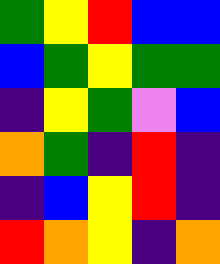[["green", "yellow", "red", "blue", "blue"], ["blue", "green", "yellow", "green", "green"], ["indigo", "yellow", "green", "violet", "blue"], ["orange", "green", "indigo", "red", "indigo"], ["indigo", "blue", "yellow", "red", "indigo"], ["red", "orange", "yellow", "indigo", "orange"]]